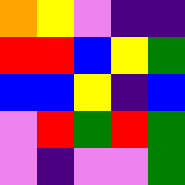[["orange", "yellow", "violet", "indigo", "indigo"], ["red", "red", "blue", "yellow", "green"], ["blue", "blue", "yellow", "indigo", "blue"], ["violet", "red", "green", "red", "green"], ["violet", "indigo", "violet", "violet", "green"]]